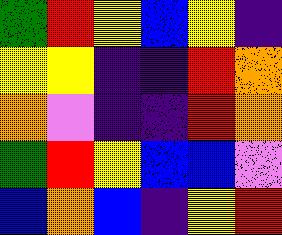[["green", "red", "yellow", "blue", "yellow", "indigo"], ["yellow", "yellow", "indigo", "indigo", "red", "orange"], ["orange", "violet", "indigo", "indigo", "red", "orange"], ["green", "red", "yellow", "blue", "blue", "violet"], ["blue", "orange", "blue", "indigo", "yellow", "red"]]